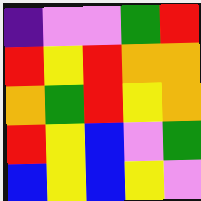[["indigo", "violet", "violet", "green", "red"], ["red", "yellow", "red", "orange", "orange"], ["orange", "green", "red", "yellow", "orange"], ["red", "yellow", "blue", "violet", "green"], ["blue", "yellow", "blue", "yellow", "violet"]]